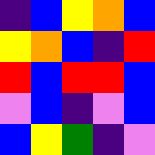[["indigo", "blue", "yellow", "orange", "blue"], ["yellow", "orange", "blue", "indigo", "red"], ["red", "blue", "red", "red", "blue"], ["violet", "blue", "indigo", "violet", "blue"], ["blue", "yellow", "green", "indigo", "violet"]]